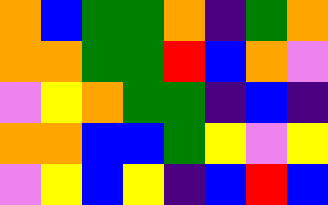[["orange", "blue", "green", "green", "orange", "indigo", "green", "orange"], ["orange", "orange", "green", "green", "red", "blue", "orange", "violet"], ["violet", "yellow", "orange", "green", "green", "indigo", "blue", "indigo"], ["orange", "orange", "blue", "blue", "green", "yellow", "violet", "yellow"], ["violet", "yellow", "blue", "yellow", "indigo", "blue", "red", "blue"]]